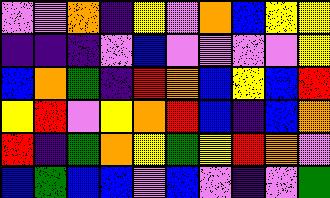[["violet", "violet", "orange", "indigo", "yellow", "violet", "orange", "blue", "yellow", "yellow"], ["indigo", "indigo", "indigo", "violet", "blue", "violet", "violet", "violet", "violet", "yellow"], ["blue", "orange", "green", "indigo", "red", "orange", "blue", "yellow", "blue", "red"], ["yellow", "red", "violet", "yellow", "orange", "red", "blue", "indigo", "blue", "orange"], ["red", "indigo", "green", "orange", "yellow", "green", "yellow", "red", "orange", "violet"], ["blue", "green", "blue", "blue", "violet", "blue", "violet", "indigo", "violet", "green"]]